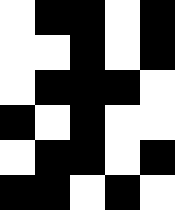[["white", "black", "black", "white", "black"], ["white", "white", "black", "white", "black"], ["white", "black", "black", "black", "white"], ["black", "white", "black", "white", "white"], ["white", "black", "black", "white", "black"], ["black", "black", "white", "black", "white"]]